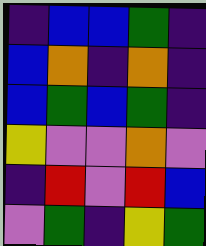[["indigo", "blue", "blue", "green", "indigo"], ["blue", "orange", "indigo", "orange", "indigo"], ["blue", "green", "blue", "green", "indigo"], ["yellow", "violet", "violet", "orange", "violet"], ["indigo", "red", "violet", "red", "blue"], ["violet", "green", "indigo", "yellow", "green"]]